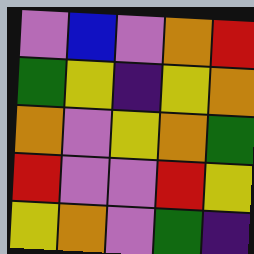[["violet", "blue", "violet", "orange", "red"], ["green", "yellow", "indigo", "yellow", "orange"], ["orange", "violet", "yellow", "orange", "green"], ["red", "violet", "violet", "red", "yellow"], ["yellow", "orange", "violet", "green", "indigo"]]